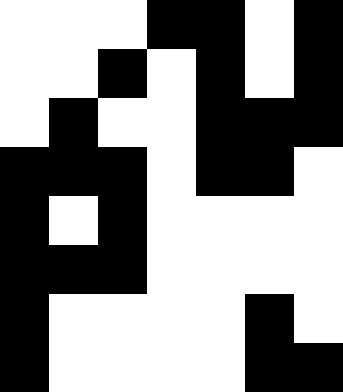[["white", "white", "white", "black", "black", "white", "black"], ["white", "white", "black", "white", "black", "white", "black"], ["white", "black", "white", "white", "black", "black", "black"], ["black", "black", "black", "white", "black", "black", "white"], ["black", "white", "black", "white", "white", "white", "white"], ["black", "black", "black", "white", "white", "white", "white"], ["black", "white", "white", "white", "white", "black", "white"], ["black", "white", "white", "white", "white", "black", "black"]]